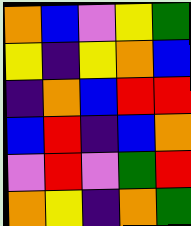[["orange", "blue", "violet", "yellow", "green"], ["yellow", "indigo", "yellow", "orange", "blue"], ["indigo", "orange", "blue", "red", "red"], ["blue", "red", "indigo", "blue", "orange"], ["violet", "red", "violet", "green", "red"], ["orange", "yellow", "indigo", "orange", "green"]]